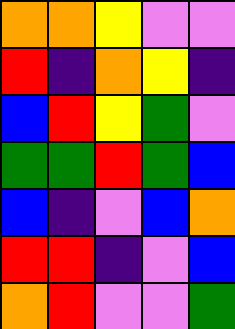[["orange", "orange", "yellow", "violet", "violet"], ["red", "indigo", "orange", "yellow", "indigo"], ["blue", "red", "yellow", "green", "violet"], ["green", "green", "red", "green", "blue"], ["blue", "indigo", "violet", "blue", "orange"], ["red", "red", "indigo", "violet", "blue"], ["orange", "red", "violet", "violet", "green"]]